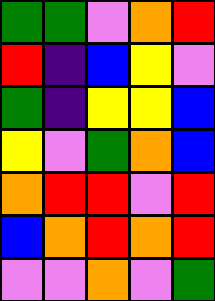[["green", "green", "violet", "orange", "red"], ["red", "indigo", "blue", "yellow", "violet"], ["green", "indigo", "yellow", "yellow", "blue"], ["yellow", "violet", "green", "orange", "blue"], ["orange", "red", "red", "violet", "red"], ["blue", "orange", "red", "orange", "red"], ["violet", "violet", "orange", "violet", "green"]]